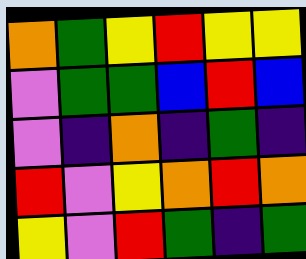[["orange", "green", "yellow", "red", "yellow", "yellow"], ["violet", "green", "green", "blue", "red", "blue"], ["violet", "indigo", "orange", "indigo", "green", "indigo"], ["red", "violet", "yellow", "orange", "red", "orange"], ["yellow", "violet", "red", "green", "indigo", "green"]]